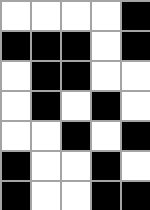[["white", "white", "white", "white", "black"], ["black", "black", "black", "white", "black"], ["white", "black", "black", "white", "white"], ["white", "black", "white", "black", "white"], ["white", "white", "black", "white", "black"], ["black", "white", "white", "black", "white"], ["black", "white", "white", "black", "black"]]